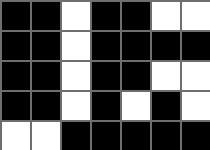[["black", "black", "white", "black", "black", "white", "white"], ["black", "black", "white", "black", "black", "black", "black"], ["black", "black", "white", "black", "black", "white", "white"], ["black", "black", "white", "black", "white", "black", "white"], ["white", "white", "black", "black", "black", "black", "black"]]